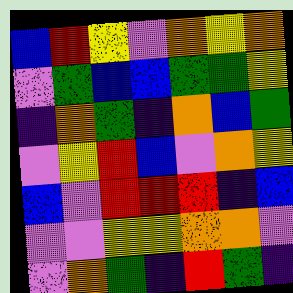[["blue", "red", "yellow", "violet", "orange", "yellow", "orange"], ["violet", "green", "blue", "blue", "green", "green", "yellow"], ["indigo", "orange", "green", "indigo", "orange", "blue", "green"], ["violet", "yellow", "red", "blue", "violet", "orange", "yellow"], ["blue", "violet", "red", "red", "red", "indigo", "blue"], ["violet", "violet", "yellow", "yellow", "orange", "orange", "violet"], ["violet", "orange", "green", "indigo", "red", "green", "indigo"]]